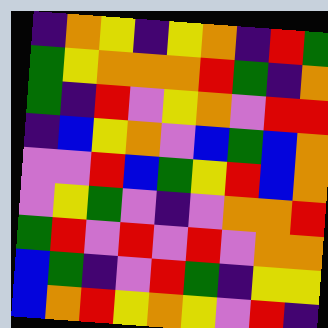[["indigo", "orange", "yellow", "indigo", "yellow", "orange", "indigo", "red", "green"], ["green", "yellow", "orange", "orange", "orange", "red", "green", "indigo", "orange"], ["green", "indigo", "red", "violet", "yellow", "orange", "violet", "red", "red"], ["indigo", "blue", "yellow", "orange", "violet", "blue", "green", "blue", "orange"], ["violet", "violet", "red", "blue", "green", "yellow", "red", "blue", "orange"], ["violet", "yellow", "green", "violet", "indigo", "violet", "orange", "orange", "red"], ["green", "red", "violet", "red", "violet", "red", "violet", "orange", "orange"], ["blue", "green", "indigo", "violet", "red", "green", "indigo", "yellow", "yellow"], ["blue", "orange", "red", "yellow", "orange", "yellow", "violet", "red", "indigo"]]